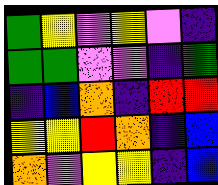[["green", "yellow", "violet", "yellow", "violet", "indigo"], ["green", "green", "violet", "violet", "indigo", "green"], ["indigo", "blue", "orange", "indigo", "red", "red"], ["yellow", "yellow", "red", "orange", "indigo", "blue"], ["orange", "violet", "yellow", "yellow", "indigo", "blue"]]